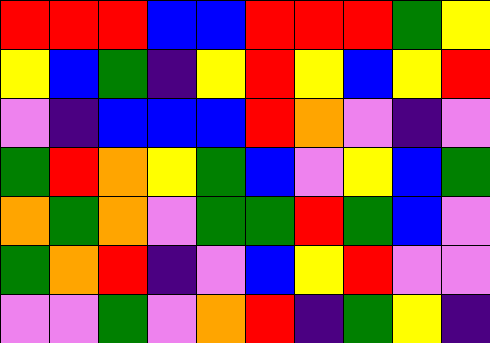[["red", "red", "red", "blue", "blue", "red", "red", "red", "green", "yellow"], ["yellow", "blue", "green", "indigo", "yellow", "red", "yellow", "blue", "yellow", "red"], ["violet", "indigo", "blue", "blue", "blue", "red", "orange", "violet", "indigo", "violet"], ["green", "red", "orange", "yellow", "green", "blue", "violet", "yellow", "blue", "green"], ["orange", "green", "orange", "violet", "green", "green", "red", "green", "blue", "violet"], ["green", "orange", "red", "indigo", "violet", "blue", "yellow", "red", "violet", "violet"], ["violet", "violet", "green", "violet", "orange", "red", "indigo", "green", "yellow", "indigo"]]